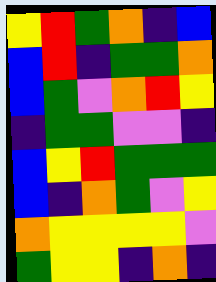[["yellow", "red", "green", "orange", "indigo", "blue"], ["blue", "red", "indigo", "green", "green", "orange"], ["blue", "green", "violet", "orange", "red", "yellow"], ["indigo", "green", "green", "violet", "violet", "indigo"], ["blue", "yellow", "red", "green", "green", "green"], ["blue", "indigo", "orange", "green", "violet", "yellow"], ["orange", "yellow", "yellow", "yellow", "yellow", "violet"], ["green", "yellow", "yellow", "indigo", "orange", "indigo"]]